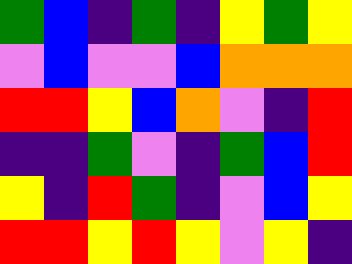[["green", "blue", "indigo", "green", "indigo", "yellow", "green", "yellow"], ["violet", "blue", "violet", "violet", "blue", "orange", "orange", "orange"], ["red", "red", "yellow", "blue", "orange", "violet", "indigo", "red"], ["indigo", "indigo", "green", "violet", "indigo", "green", "blue", "red"], ["yellow", "indigo", "red", "green", "indigo", "violet", "blue", "yellow"], ["red", "red", "yellow", "red", "yellow", "violet", "yellow", "indigo"]]